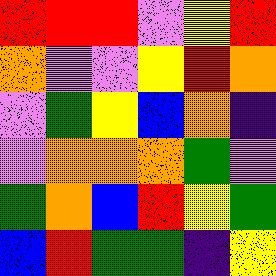[["red", "red", "red", "violet", "yellow", "red"], ["orange", "violet", "violet", "yellow", "red", "orange"], ["violet", "green", "yellow", "blue", "orange", "indigo"], ["violet", "orange", "orange", "orange", "green", "violet"], ["green", "orange", "blue", "red", "yellow", "green"], ["blue", "red", "green", "green", "indigo", "yellow"]]